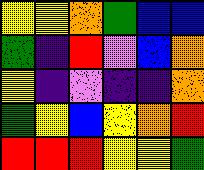[["yellow", "yellow", "orange", "green", "blue", "blue"], ["green", "indigo", "red", "violet", "blue", "orange"], ["yellow", "indigo", "violet", "indigo", "indigo", "orange"], ["green", "yellow", "blue", "yellow", "orange", "red"], ["red", "red", "red", "yellow", "yellow", "green"]]